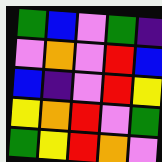[["green", "blue", "violet", "green", "indigo"], ["violet", "orange", "violet", "red", "blue"], ["blue", "indigo", "violet", "red", "yellow"], ["yellow", "orange", "red", "violet", "green"], ["green", "yellow", "red", "orange", "violet"]]